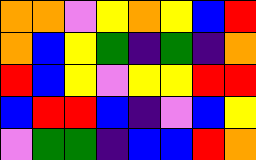[["orange", "orange", "violet", "yellow", "orange", "yellow", "blue", "red"], ["orange", "blue", "yellow", "green", "indigo", "green", "indigo", "orange"], ["red", "blue", "yellow", "violet", "yellow", "yellow", "red", "red"], ["blue", "red", "red", "blue", "indigo", "violet", "blue", "yellow"], ["violet", "green", "green", "indigo", "blue", "blue", "red", "orange"]]